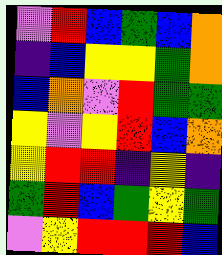[["violet", "red", "blue", "green", "blue", "orange"], ["indigo", "blue", "yellow", "yellow", "green", "orange"], ["blue", "orange", "violet", "red", "green", "green"], ["yellow", "violet", "yellow", "red", "blue", "orange"], ["yellow", "red", "red", "indigo", "yellow", "indigo"], ["green", "red", "blue", "green", "yellow", "green"], ["violet", "yellow", "red", "red", "red", "blue"]]